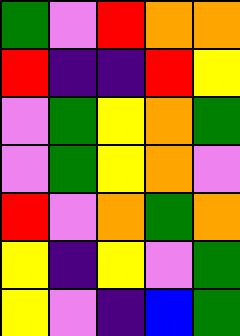[["green", "violet", "red", "orange", "orange"], ["red", "indigo", "indigo", "red", "yellow"], ["violet", "green", "yellow", "orange", "green"], ["violet", "green", "yellow", "orange", "violet"], ["red", "violet", "orange", "green", "orange"], ["yellow", "indigo", "yellow", "violet", "green"], ["yellow", "violet", "indigo", "blue", "green"]]